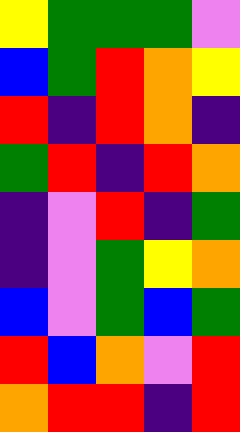[["yellow", "green", "green", "green", "violet"], ["blue", "green", "red", "orange", "yellow"], ["red", "indigo", "red", "orange", "indigo"], ["green", "red", "indigo", "red", "orange"], ["indigo", "violet", "red", "indigo", "green"], ["indigo", "violet", "green", "yellow", "orange"], ["blue", "violet", "green", "blue", "green"], ["red", "blue", "orange", "violet", "red"], ["orange", "red", "red", "indigo", "red"]]